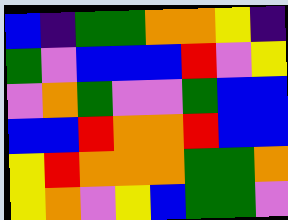[["blue", "indigo", "green", "green", "orange", "orange", "yellow", "indigo"], ["green", "violet", "blue", "blue", "blue", "red", "violet", "yellow"], ["violet", "orange", "green", "violet", "violet", "green", "blue", "blue"], ["blue", "blue", "red", "orange", "orange", "red", "blue", "blue"], ["yellow", "red", "orange", "orange", "orange", "green", "green", "orange"], ["yellow", "orange", "violet", "yellow", "blue", "green", "green", "violet"]]